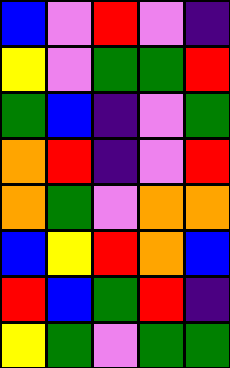[["blue", "violet", "red", "violet", "indigo"], ["yellow", "violet", "green", "green", "red"], ["green", "blue", "indigo", "violet", "green"], ["orange", "red", "indigo", "violet", "red"], ["orange", "green", "violet", "orange", "orange"], ["blue", "yellow", "red", "orange", "blue"], ["red", "blue", "green", "red", "indigo"], ["yellow", "green", "violet", "green", "green"]]